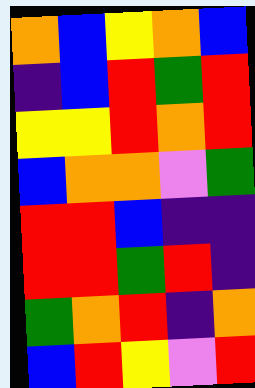[["orange", "blue", "yellow", "orange", "blue"], ["indigo", "blue", "red", "green", "red"], ["yellow", "yellow", "red", "orange", "red"], ["blue", "orange", "orange", "violet", "green"], ["red", "red", "blue", "indigo", "indigo"], ["red", "red", "green", "red", "indigo"], ["green", "orange", "red", "indigo", "orange"], ["blue", "red", "yellow", "violet", "red"]]